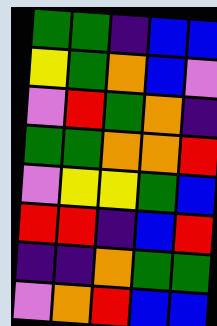[["green", "green", "indigo", "blue", "blue"], ["yellow", "green", "orange", "blue", "violet"], ["violet", "red", "green", "orange", "indigo"], ["green", "green", "orange", "orange", "red"], ["violet", "yellow", "yellow", "green", "blue"], ["red", "red", "indigo", "blue", "red"], ["indigo", "indigo", "orange", "green", "green"], ["violet", "orange", "red", "blue", "blue"]]